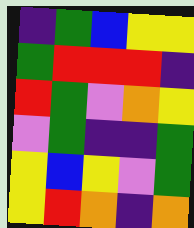[["indigo", "green", "blue", "yellow", "yellow"], ["green", "red", "red", "red", "indigo"], ["red", "green", "violet", "orange", "yellow"], ["violet", "green", "indigo", "indigo", "green"], ["yellow", "blue", "yellow", "violet", "green"], ["yellow", "red", "orange", "indigo", "orange"]]